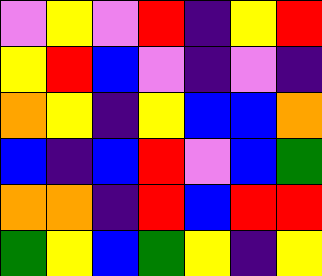[["violet", "yellow", "violet", "red", "indigo", "yellow", "red"], ["yellow", "red", "blue", "violet", "indigo", "violet", "indigo"], ["orange", "yellow", "indigo", "yellow", "blue", "blue", "orange"], ["blue", "indigo", "blue", "red", "violet", "blue", "green"], ["orange", "orange", "indigo", "red", "blue", "red", "red"], ["green", "yellow", "blue", "green", "yellow", "indigo", "yellow"]]